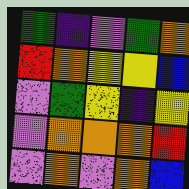[["green", "indigo", "violet", "green", "orange"], ["red", "orange", "yellow", "yellow", "blue"], ["violet", "green", "yellow", "indigo", "yellow"], ["violet", "orange", "orange", "orange", "red"], ["violet", "orange", "violet", "orange", "blue"]]